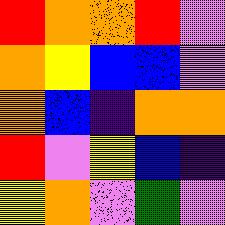[["red", "orange", "orange", "red", "violet"], ["orange", "yellow", "blue", "blue", "violet"], ["orange", "blue", "indigo", "orange", "orange"], ["red", "violet", "yellow", "blue", "indigo"], ["yellow", "orange", "violet", "green", "violet"]]